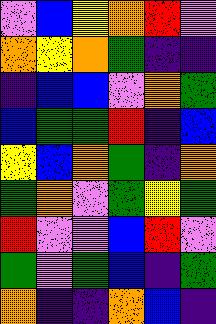[["violet", "blue", "yellow", "orange", "red", "violet"], ["orange", "yellow", "orange", "green", "indigo", "indigo"], ["indigo", "blue", "blue", "violet", "orange", "green"], ["blue", "green", "green", "red", "indigo", "blue"], ["yellow", "blue", "orange", "green", "indigo", "orange"], ["green", "orange", "violet", "green", "yellow", "green"], ["red", "violet", "violet", "blue", "red", "violet"], ["green", "violet", "green", "blue", "indigo", "green"], ["orange", "indigo", "indigo", "orange", "blue", "indigo"]]